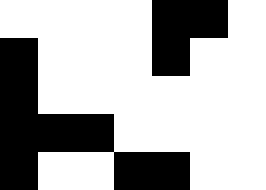[["white", "white", "white", "white", "black", "black", "white"], ["black", "white", "white", "white", "black", "white", "white"], ["black", "white", "white", "white", "white", "white", "white"], ["black", "black", "black", "white", "white", "white", "white"], ["black", "white", "white", "black", "black", "white", "white"]]